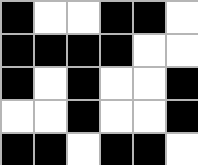[["black", "white", "white", "black", "black", "white"], ["black", "black", "black", "black", "white", "white"], ["black", "white", "black", "white", "white", "black"], ["white", "white", "black", "white", "white", "black"], ["black", "black", "white", "black", "black", "white"]]